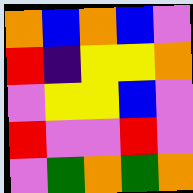[["orange", "blue", "orange", "blue", "violet"], ["red", "indigo", "yellow", "yellow", "orange"], ["violet", "yellow", "yellow", "blue", "violet"], ["red", "violet", "violet", "red", "violet"], ["violet", "green", "orange", "green", "orange"]]